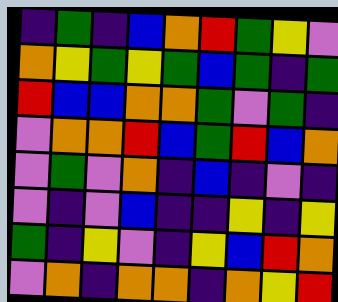[["indigo", "green", "indigo", "blue", "orange", "red", "green", "yellow", "violet"], ["orange", "yellow", "green", "yellow", "green", "blue", "green", "indigo", "green"], ["red", "blue", "blue", "orange", "orange", "green", "violet", "green", "indigo"], ["violet", "orange", "orange", "red", "blue", "green", "red", "blue", "orange"], ["violet", "green", "violet", "orange", "indigo", "blue", "indigo", "violet", "indigo"], ["violet", "indigo", "violet", "blue", "indigo", "indigo", "yellow", "indigo", "yellow"], ["green", "indigo", "yellow", "violet", "indigo", "yellow", "blue", "red", "orange"], ["violet", "orange", "indigo", "orange", "orange", "indigo", "orange", "yellow", "red"]]